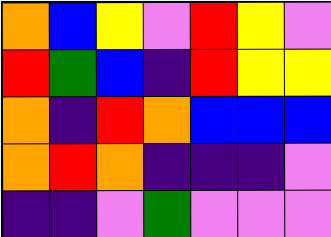[["orange", "blue", "yellow", "violet", "red", "yellow", "violet"], ["red", "green", "blue", "indigo", "red", "yellow", "yellow"], ["orange", "indigo", "red", "orange", "blue", "blue", "blue"], ["orange", "red", "orange", "indigo", "indigo", "indigo", "violet"], ["indigo", "indigo", "violet", "green", "violet", "violet", "violet"]]